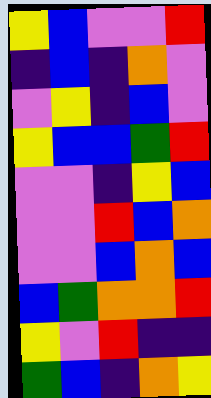[["yellow", "blue", "violet", "violet", "red"], ["indigo", "blue", "indigo", "orange", "violet"], ["violet", "yellow", "indigo", "blue", "violet"], ["yellow", "blue", "blue", "green", "red"], ["violet", "violet", "indigo", "yellow", "blue"], ["violet", "violet", "red", "blue", "orange"], ["violet", "violet", "blue", "orange", "blue"], ["blue", "green", "orange", "orange", "red"], ["yellow", "violet", "red", "indigo", "indigo"], ["green", "blue", "indigo", "orange", "yellow"]]